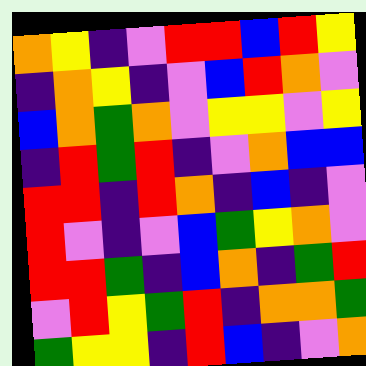[["orange", "yellow", "indigo", "violet", "red", "red", "blue", "red", "yellow"], ["indigo", "orange", "yellow", "indigo", "violet", "blue", "red", "orange", "violet"], ["blue", "orange", "green", "orange", "violet", "yellow", "yellow", "violet", "yellow"], ["indigo", "red", "green", "red", "indigo", "violet", "orange", "blue", "blue"], ["red", "red", "indigo", "red", "orange", "indigo", "blue", "indigo", "violet"], ["red", "violet", "indigo", "violet", "blue", "green", "yellow", "orange", "violet"], ["red", "red", "green", "indigo", "blue", "orange", "indigo", "green", "red"], ["violet", "red", "yellow", "green", "red", "indigo", "orange", "orange", "green"], ["green", "yellow", "yellow", "indigo", "red", "blue", "indigo", "violet", "orange"]]